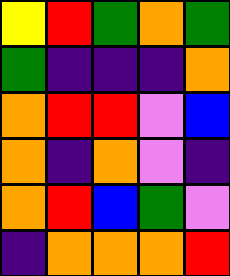[["yellow", "red", "green", "orange", "green"], ["green", "indigo", "indigo", "indigo", "orange"], ["orange", "red", "red", "violet", "blue"], ["orange", "indigo", "orange", "violet", "indigo"], ["orange", "red", "blue", "green", "violet"], ["indigo", "orange", "orange", "orange", "red"]]